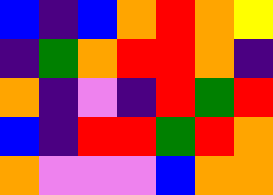[["blue", "indigo", "blue", "orange", "red", "orange", "yellow"], ["indigo", "green", "orange", "red", "red", "orange", "indigo"], ["orange", "indigo", "violet", "indigo", "red", "green", "red"], ["blue", "indigo", "red", "red", "green", "red", "orange"], ["orange", "violet", "violet", "violet", "blue", "orange", "orange"]]